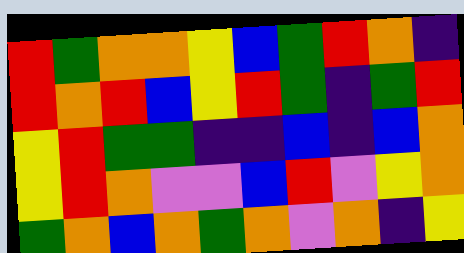[["red", "green", "orange", "orange", "yellow", "blue", "green", "red", "orange", "indigo"], ["red", "orange", "red", "blue", "yellow", "red", "green", "indigo", "green", "red"], ["yellow", "red", "green", "green", "indigo", "indigo", "blue", "indigo", "blue", "orange"], ["yellow", "red", "orange", "violet", "violet", "blue", "red", "violet", "yellow", "orange"], ["green", "orange", "blue", "orange", "green", "orange", "violet", "orange", "indigo", "yellow"]]